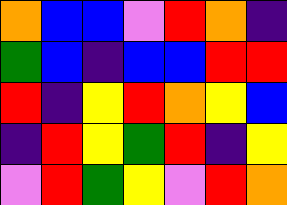[["orange", "blue", "blue", "violet", "red", "orange", "indigo"], ["green", "blue", "indigo", "blue", "blue", "red", "red"], ["red", "indigo", "yellow", "red", "orange", "yellow", "blue"], ["indigo", "red", "yellow", "green", "red", "indigo", "yellow"], ["violet", "red", "green", "yellow", "violet", "red", "orange"]]